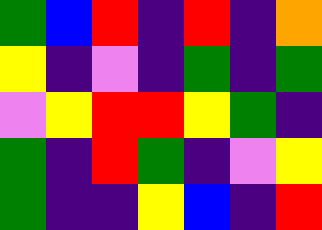[["green", "blue", "red", "indigo", "red", "indigo", "orange"], ["yellow", "indigo", "violet", "indigo", "green", "indigo", "green"], ["violet", "yellow", "red", "red", "yellow", "green", "indigo"], ["green", "indigo", "red", "green", "indigo", "violet", "yellow"], ["green", "indigo", "indigo", "yellow", "blue", "indigo", "red"]]